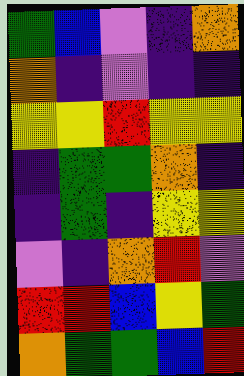[["green", "blue", "violet", "indigo", "orange"], ["orange", "indigo", "violet", "indigo", "indigo"], ["yellow", "yellow", "red", "yellow", "yellow"], ["indigo", "green", "green", "orange", "indigo"], ["indigo", "green", "indigo", "yellow", "yellow"], ["violet", "indigo", "orange", "red", "violet"], ["red", "red", "blue", "yellow", "green"], ["orange", "green", "green", "blue", "red"]]